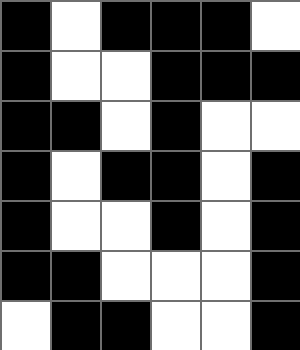[["black", "white", "black", "black", "black", "white"], ["black", "white", "white", "black", "black", "black"], ["black", "black", "white", "black", "white", "white"], ["black", "white", "black", "black", "white", "black"], ["black", "white", "white", "black", "white", "black"], ["black", "black", "white", "white", "white", "black"], ["white", "black", "black", "white", "white", "black"]]